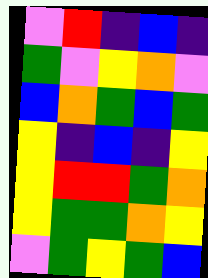[["violet", "red", "indigo", "blue", "indigo"], ["green", "violet", "yellow", "orange", "violet"], ["blue", "orange", "green", "blue", "green"], ["yellow", "indigo", "blue", "indigo", "yellow"], ["yellow", "red", "red", "green", "orange"], ["yellow", "green", "green", "orange", "yellow"], ["violet", "green", "yellow", "green", "blue"]]